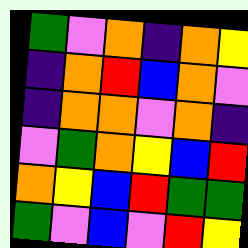[["green", "violet", "orange", "indigo", "orange", "yellow"], ["indigo", "orange", "red", "blue", "orange", "violet"], ["indigo", "orange", "orange", "violet", "orange", "indigo"], ["violet", "green", "orange", "yellow", "blue", "red"], ["orange", "yellow", "blue", "red", "green", "green"], ["green", "violet", "blue", "violet", "red", "yellow"]]